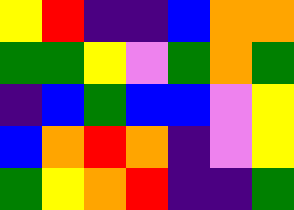[["yellow", "red", "indigo", "indigo", "blue", "orange", "orange"], ["green", "green", "yellow", "violet", "green", "orange", "green"], ["indigo", "blue", "green", "blue", "blue", "violet", "yellow"], ["blue", "orange", "red", "orange", "indigo", "violet", "yellow"], ["green", "yellow", "orange", "red", "indigo", "indigo", "green"]]